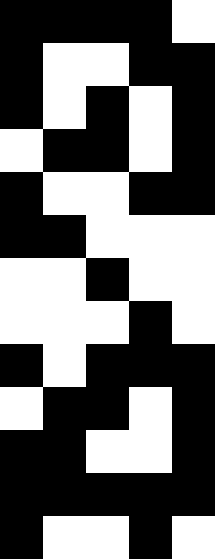[["black", "black", "black", "black", "white"], ["black", "white", "white", "black", "black"], ["black", "white", "black", "white", "black"], ["white", "black", "black", "white", "black"], ["black", "white", "white", "black", "black"], ["black", "black", "white", "white", "white"], ["white", "white", "black", "white", "white"], ["white", "white", "white", "black", "white"], ["black", "white", "black", "black", "black"], ["white", "black", "black", "white", "black"], ["black", "black", "white", "white", "black"], ["black", "black", "black", "black", "black"], ["black", "white", "white", "black", "white"]]